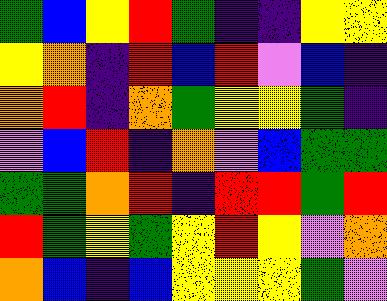[["green", "blue", "yellow", "red", "green", "indigo", "indigo", "yellow", "yellow"], ["yellow", "orange", "indigo", "red", "blue", "red", "violet", "blue", "indigo"], ["orange", "red", "indigo", "orange", "green", "yellow", "yellow", "green", "indigo"], ["violet", "blue", "red", "indigo", "orange", "violet", "blue", "green", "green"], ["green", "green", "orange", "red", "indigo", "red", "red", "green", "red"], ["red", "green", "yellow", "green", "yellow", "red", "yellow", "violet", "orange"], ["orange", "blue", "indigo", "blue", "yellow", "yellow", "yellow", "green", "violet"]]